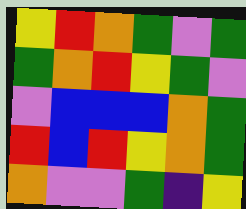[["yellow", "red", "orange", "green", "violet", "green"], ["green", "orange", "red", "yellow", "green", "violet"], ["violet", "blue", "blue", "blue", "orange", "green"], ["red", "blue", "red", "yellow", "orange", "green"], ["orange", "violet", "violet", "green", "indigo", "yellow"]]